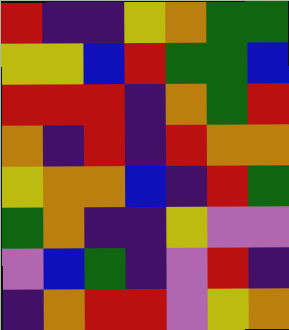[["red", "indigo", "indigo", "yellow", "orange", "green", "green"], ["yellow", "yellow", "blue", "red", "green", "green", "blue"], ["red", "red", "red", "indigo", "orange", "green", "red"], ["orange", "indigo", "red", "indigo", "red", "orange", "orange"], ["yellow", "orange", "orange", "blue", "indigo", "red", "green"], ["green", "orange", "indigo", "indigo", "yellow", "violet", "violet"], ["violet", "blue", "green", "indigo", "violet", "red", "indigo"], ["indigo", "orange", "red", "red", "violet", "yellow", "orange"]]